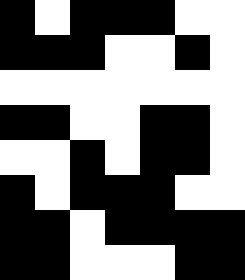[["black", "white", "black", "black", "black", "white", "white"], ["black", "black", "black", "white", "white", "black", "white"], ["white", "white", "white", "white", "white", "white", "white"], ["black", "black", "white", "white", "black", "black", "white"], ["white", "white", "black", "white", "black", "black", "white"], ["black", "white", "black", "black", "black", "white", "white"], ["black", "black", "white", "black", "black", "black", "black"], ["black", "black", "white", "white", "white", "black", "black"]]